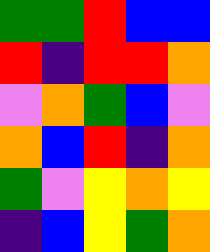[["green", "green", "red", "blue", "blue"], ["red", "indigo", "red", "red", "orange"], ["violet", "orange", "green", "blue", "violet"], ["orange", "blue", "red", "indigo", "orange"], ["green", "violet", "yellow", "orange", "yellow"], ["indigo", "blue", "yellow", "green", "orange"]]